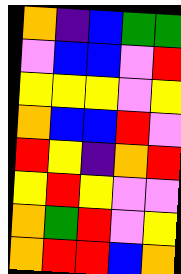[["orange", "indigo", "blue", "green", "green"], ["violet", "blue", "blue", "violet", "red"], ["yellow", "yellow", "yellow", "violet", "yellow"], ["orange", "blue", "blue", "red", "violet"], ["red", "yellow", "indigo", "orange", "red"], ["yellow", "red", "yellow", "violet", "violet"], ["orange", "green", "red", "violet", "yellow"], ["orange", "red", "red", "blue", "orange"]]